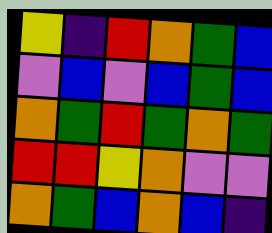[["yellow", "indigo", "red", "orange", "green", "blue"], ["violet", "blue", "violet", "blue", "green", "blue"], ["orange", "green", "red", "green", "orange", "green"], ["red", "red", "yellow", "orange", "violet", "violet"], ["orange", "green", "blue", "orange", "blue", "indigo"]]